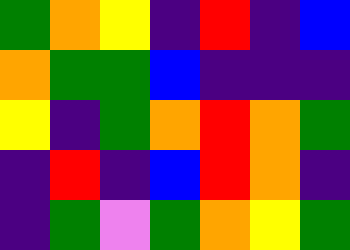[["green", "orange", "yellow", "indigo", "red", "indigo", "blue"], ["orange", "green", "green", "blue", "indigo", "indigo", "indigo"], ["yellow", "indigo", "green", "orange", "red", "orange", "green"], ["indigo", "red", "indigo", "blue", "red", "orange", "indigo"], ["indigo", "green", "violet", "green", "orange", "yellow", "green"]]